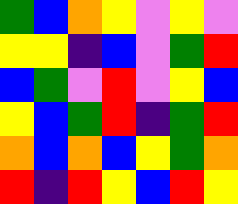[["green", "blue", "orange", "yellow", "violet", "yellow", "violet"], ["yellow", "yellow", "indigo", "blue", "violet", "green", "red"], ["blue", "green", "violet", "red", "violet", "yellow", "blue"], ["yellow", "blue", "green", "red", "indigo", "green", "red"], ["orange", "blue", "orange", "blue", "yellow", "green", "orange"], ["red", "indigo", "red", "yellow", "blue", "red", "yellow"]]